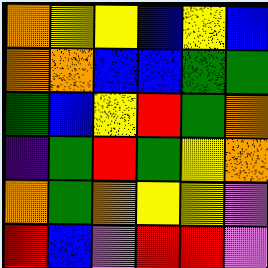[["orange", "yellow", "yellow", "blue", "yellow", "blue"], ["orange", "orange", "blue", "blue", "green", "green"], ["green", "blue", "yellow", "red", "green", "orange"], ["indigo", "green", "red", "green", "yellow", "orange"], ["orange", "green", "orange", "yellow", "yellow", "violet"], ["red", "blue", "violet", "red", "red", "violet"]]